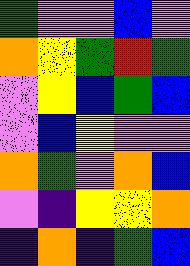[["green", "violet", "violet", "blue", "violet"], ["orange", "yellow", "green", "red", "green"], ["violet", "yellow", "blue", "green", "blue"], ["violet", "blue", "yellow", "violet", "violet"], ["orange", "green", "violet", "orange", "blue"], ["violet", "indigo", "yellow", "yellow", "orange"], ["indigo", "orange", "indigo", "green", "blue"]]